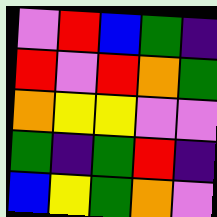[["violet", "red", "blue", "green", "indigo"], ["red", "violet", "red", "orange", "green"], ["orange", "yellow", "yellow", "violet", "violet"], ["green", "indigo", "green", "red", "indigo"], ["blue", "yellow", "green", "orange", "violet"]]